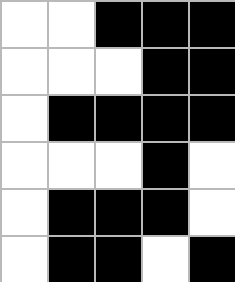[["white", "white", "black", "black", "black"], ["white", "white", "white", "black", "black"], ["white", "black", "black", "black", "black"], ["white", "white", "white", "black", "white"], ["white", "black", "black", "black", "white"], ["white", "black", "black", "white", "black"]]